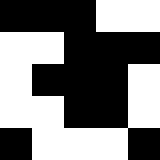[["black", "black", "black", "white", "white"], ["white", "white", "black", "black", "black"], ["white", "black", "black", "black", "white"], ["white", "white", "black", "black", "white"], ["black", "white", "white", "white", "black"]]